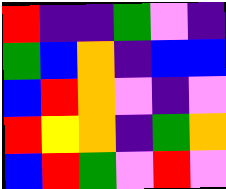[["red", "indigo", "indigo", "green", "violet", "indigo"], ["green", "blue", "orange", "indigo", "blue", "blue"], ["blue", "red", "orange", "violet", "indigo", "violet"], ["red", "yellow", "orange", "indigo", "green", "orange"], ["blue", "red", "green", "violet", "red", "violet"]]